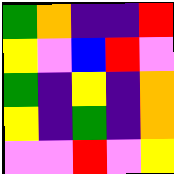[["green", "orange", "indigo", "indigo", "red"], ["yellow", "violet", "blue", "red", "violet"], ["green", "indigo", "yellow", "indigo", "orange"], ["yellow", "indigo", "green", "indigo", "orange"], ["violet", "violet", "red", "violet", "yellow"]]